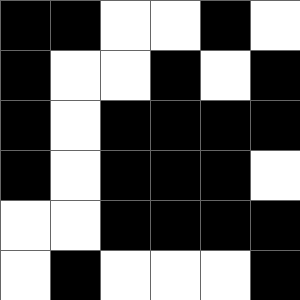[["black", "black", "white", "white", "black", "white"], ["black", "white", "white", "black", "white", "black"], ["black", "white", "black", "black", "black", "black"], ["black", "white", "black", "black", "black", "white"], ["white", "white", "black", "black", "black", "black"], ["white", "black", "white", "white", "white", "black"]]